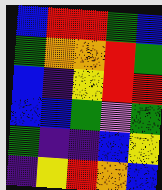[["blue", "red", "red", "green", "blue"], ["green", "orange", "orange", "red", "green"], ["blue", "indigo", "yellow", "red", "red"], ["blue", "blue", "green", "violet", "green"], ["green", "indigo", "indigo", "blue", "yellow"], ["indigo", "yellow", "red", "orange", "blue"]]